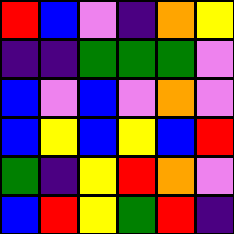[["red", "blue", "violet", "indigo", "orange", "yellow"], ["indigo", "indigo", "green", "green", "green", "violet"], ["blue", "violet", "blue", "violet", "orange", "violet"], ["blue", "yellow", "blue", "yellow", "blue", "red"], ["green", "indigo", "yellow", "red", "orange", "violet"], ["blue", "red", "yellow", "green", "red", "indigo"]]